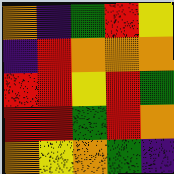[["orange", "indigo", "green", "red", "yellow"], ["indigo", "red", "orange", "orange", "orange"], ["red", "red", "yellow", "red", "green"], ["red", "red", "green", "red", "orange"], ["orange", "yellow", "orange", "green", "indigo"]]